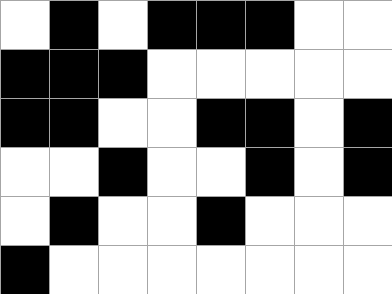[["white", "black", "white", "black", "black", "black", "white", "white"], ["black", "black", "black", "white", "white", "white", "white", "white"], ["black", "black", "white", "white", "black", "black", "white", "black"], ["white", "white", "black", "white", "white", "black", "white", "black"], ["white", "black", "white", "white", "black", "white", "white", "white"], ["black", "white", "white", "white", "white", "white", "white", "white"]]